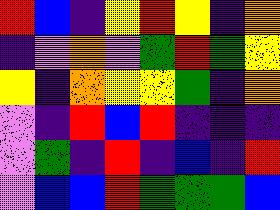[["red", "blue", "indigo", "yellow", "red", "yellow", "indigo", "orange"], ["indigo", "violet", "orange", "violet", "green", "red", "green", "yellow"], ["yellow", "indigo", "orange", "yellow", "yellow", "green", "indigo", "orange"], ["violet", "indigo", "red", "blue", "red", "indigo", "indigo", "indigo"], ["violet", "green", "indigo", "red", "indigo", "blue", "indigo", "red"], ["violet", "blue", "blue", "red", "green", "green", "green", "blue"]]